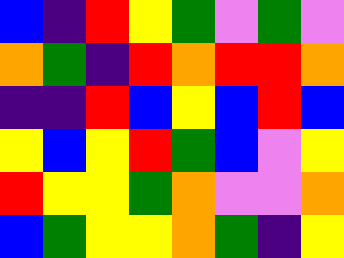[["blue", "indigo", "red", "yellow", "green", "violet", "green", "violet"], ["orange", "green", "indigo", "red", "orange", "red", "red", "orange"], ["indigo", "indigo", "red", "blue", "yellow", "blue", "red", "blue"], ["yellow", "blue", "yellow", "red", "green", "blue", "violet", "yellow"], ["red", "yellow", "yellow", "green", "orange", "violet", "violet", "orange"], ["blue", "green", "yellow", "yellow", "orange", "green", "indigo", "yellow"]]